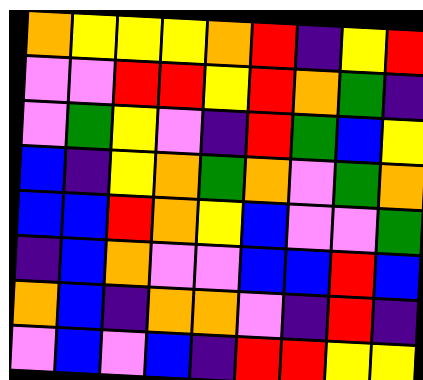[["orange", "yellow", "yellow", "yellow", "orange", "red", "indigo", "yellow", "red"], ["violet", "violet", "red", "red", "yellow", "red", "orange", "green", "indigo"], ["violet", "green", "yellow", "violet", "indigo", "red", "green", "blue", "yellow"], ["blue", "indigo", "yellow", "orange", "green", "orange", "violet", "green", "orange"], ["blue", "blue", "red", "orange", "yellow", "blue", "violet", "violet", "green"], ["indigo", "blue", "orange", "violet", "violet", "blue", "blue", "red", "blue"], ["orange", "blue", "indigo", "orange", "orange", "violet", "indigo", "red", "indigo"], ["violet", "blue", "violet", "blue", "indigo", "red", "red", "yellow", "yellow"]]